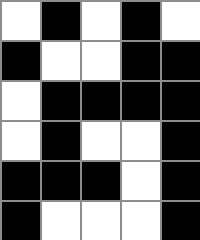[["white", "black", "white", "black", "white"], ["black", "white", "white", "black", "black"], ["white", "black", "black", "black", "black"], ["white", "black", "white", "white", "black"], ["black", "black", "black", "white", "black"], ["black", "white", "white", "white", "black"]]